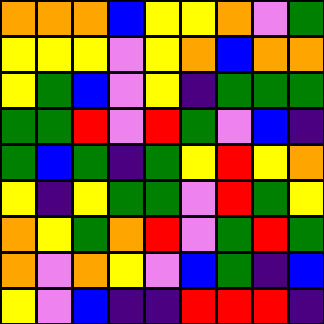[["orange", "orange", "orange", "blue", "yellow", "yellow", "orange", "violet", "green"], ["yellow", "yellow", "yellow", "violet", "yellow", "orange", "blue", "orange", "orange"], ["yellow", "green", "blue", "violet", "yellow", "indigo", "green", "green", "green"], ["green", "green", "red", "violet", "red", "green", "violet", "blue", "indigo"], ["green", "blue", "green", "indigo", "green", "yellow", "red", "yellow", "orange"], ["yellow", "indigo", "yellow", "green", "green", "violet", "red", "green", "yellow"], ["orange", "yellow", "green", "orange", "red", "violet", "green", "red", "green"], ["orange", "violet", "orange", "yellow", "violet", "blue", "green", "indigo", "blue"], ["yellow", "violet", "blue", "indigo", "indigo", "red", "red", "red", "indigo"]]